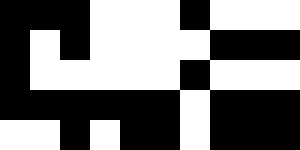[["black", "black", "black", "white", "white", "white", "black", "white", "white", "white"], ["black", "white", "black", "white", "white", "white", "white", "black", "black", "black"], ["black", "white", "white", "white", "white", "white", "black", "white", "white", "white"], ["black", "black", "black", "black", "black", "black", "white", "black", "black", "black"], ["white", "white", "black", "white", "black", "black", "white", "black", "black", "black"]]